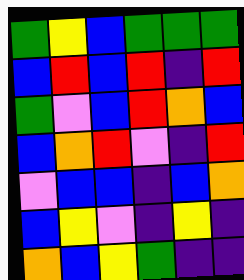[["green", "yellow", "blue", "green", "green", "green"], ["blue", "red", "blue", "red", "indigo", "red"], ["green", "violet", "blue", "red", "orange", "blue"], ["blue", "orange", "red", "violet", "indigo", "red"], ["violet", "blue", "blue", "indigo", "blue", "orange"], ["blue", "yellow", "violet", "indigo", "yellow", "indigo"], ["orange", "blue", "yellow", "green", "indigo", "indigo"]]